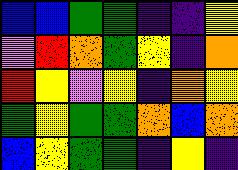[["blue", "blue", "green", "green", "indigo", "indigo", "yellow"], ["violet", "red", "orange", "green", "yellow", "indigo", "orange"], ["red", "yellow", "violet", "yellow", "indigo", "orange", "yellow"], ["green", "yellow", "green", "green", "orange", "blue", "orange"], ["blue", "yellow", "green", "green", "indigo", "yellow", "indigo"]]